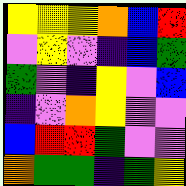[["yellow", "yellow", "yellow", "orange", "blue", "red"], ["violet", "yellow", "violet", "indigo", "blue", "green"], ["green", "violet", "indigo", "yellow", "violet", "blue"], ["indigo", "violet", "orange", "yellow", "violet", "violet"], ["blue", "red", "red", "green", "violet", "violet"], ["orange", "green", "green", "indigo", "green", "yellow"]]